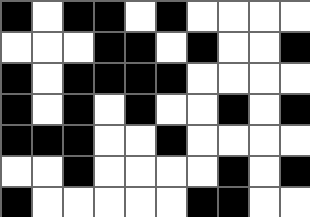[["black", "white", "black", "black", "white", "black", "white", "white", "white", "white"], ["white", "white", "white", "black", "black", "white", "black", "white", "white", "black"], ["black", "white", "black", "black", "black", "black", "white", "white", "white", "white"], ["black", "white", "black", "white", "black", "white", "white", "black", "white", "black"], ["black", "black", "black", "white", "white", "black", "white", "white", "white", "white"], ["white", "white", "black", "white", "white", "white", "white", "black", "white", "black"], ["black", "white", "white", "white", "white", "white", "black", "black", "white", "white"]]